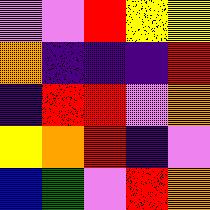[["violet", "violet", "red", "yellow", "yellow"], ["orange", "indigo", "indigo", "indigo", "red"], ["indigo", "red", "red", "violet", "orange"], ["yellow", "orange", "red", "indigo", "violet"], ["blue", "green", "violet", "red", "orange"]]